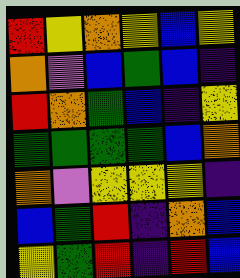[["red", "yellow", "orange", "yellow", "blue", "yellow"], ["orange", "violet", "blue", "green", "blue", "indigo"], ["red", "orange", "green", "blue", "indigo", "yellow"], ["green", "green", "green", "green", "blue", "orange"], ["orange", "violet", "yellow", "yellow", "yellow", "indigo"], ["blue", "green", "red", "indigo", "orange", "blue"], ["yellow", "green", "red", "indigo", "red", "blue"]]